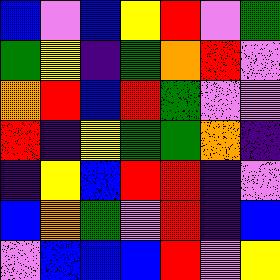[["blue", "violet", "blue", "yellow", "red", "violet", "green"], ["green", "yellow", "indigo", "green", "orange", "red", "violet"], ["orange", "red", "blue", "red", "green", "violet", "violet"], ["red", "indigo", "yellow", "green", "green", "orange", "indigo"], ["indigo", "yellow", "blue", "red", "red", "indigo", "violet"], ["blue", "orange", "green", "violet", "red", "indigo", "blue"], ["violet", "blue", "blue", "blue", "red", "violet", "yellow"]]